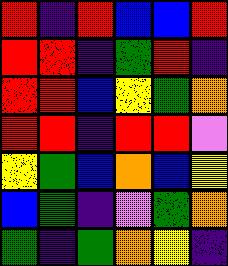[["red", "indigo", "red", "blue", "blue", "red"], ["red", "red", "indigo", "green", "red", "indigo"], ["red", "red", "blue", "yellow", "green", "orange"], ["red", "red", "indigo", "red", "red", "violet"], ["yellow", "green", "blue", "orange", "blue", "yellow"], ["blue", "green", "indigo", "violet", "green", "orange"], ["green", "indigo", "green", "orange", "yellow", "indigo"]]